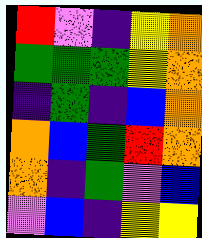[["red", "violet", "indigo", "yellow", "orange"], ["green", "green", "green", "yellow", "orange"], ["indigo", "green", "indigo", "blue", "orange"], ["orange", "blue", "green", "red", "orange"], ["orange", "indigo", "green", "violet", "blue"], ["violet", "blue", "indigo", "yellow", "yellow"]]